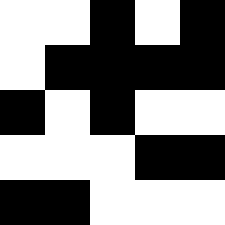[["white", "white", "black", "white", "black"], ["white", "black", "black", "black", "black"], ["black", "white", "black", "white", "white"], ["white", "white", "white", "black", "black"], ["black", "black", "white", "white", "white"]]